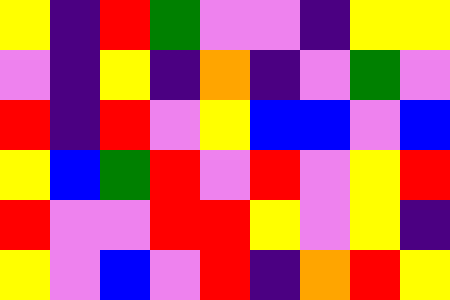[["yellow", "indigo", "red", "green", "violet", "violet", "indigo", "yellow", "yellow"], ["violet", "indigo", "yellow", "indigo", "orange", "indigo", "violet", "green", "violet"], ["red", "indigo", "red", "violet", "yellow", "blue", "blue", "violet", "blue"], ["yellow", "blue", "green", "red", "violet", "red", "violet", "yellow", "red"], ["red", "violet", "violet", "red", "red", "yellow", "violet", "yellow", "indigo"], ["yellow", "violet", "blue", "violet", "red", "indigo", "orange", "red", "yellow"]]